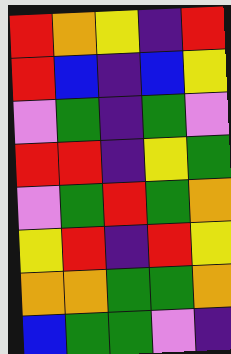[["red", "orange", "yellow", "indigo", "red"], ["red", "blue", "indigo", "blue", "yellow"], ["violet", "green", "indigo", "green", "violet"], ["red", "red", "indigo", "yellow", "green"], ["violet", "green", "red", "green", "orange"], ["yellow", "red", "indigo", "red", "yellow"], ["orange", "orange", "green", "green", "orange"], ["blue", "green", "green", "violet", "indigo"]]